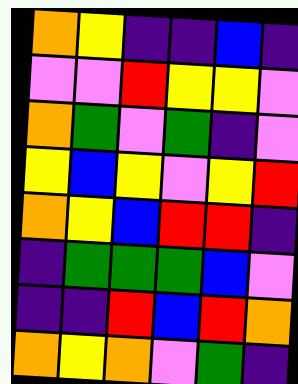[["orange", "yellow", "indigo", "indigo", "blue", "indigo"], ["violet", "violet", "red", "yellow", "yellow", "violet"], ["orange", "green", "violet", "green", "indigo", "violet"], ["yellow", "blue", "yellow", "violet", "yellow", "red"], ["orange", "yellow", "blue", "red", "red", "indigo"], ["indigo", "green", "green", "green", "blue", "violet"], ["indigo", "indigo", "red", "blue", "red", "orange"], ["orange", "yellow", "orange", "violet", "green", "indigo"]]